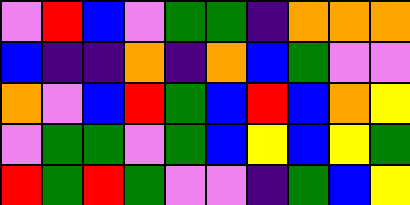[["violet", "red", "blue", "violet", "green", "green", "indigo", "orange", "orange", "orange"], ["blue", "indigo", "indigo", "orange", "indigo", "orange", "blue", "green", "violet", "violet"], ["orange", "violet", "blue", "red", "green", "blue", "red", "blue", "orange", "yellow"], ["violet", "green", "green", "violet", "green", "blue", "yellow", "blue", "yellow", "green"], ["red", "green", "red", "green", "violet", "violet", "indigo", "green", "blue", "yellow"]]